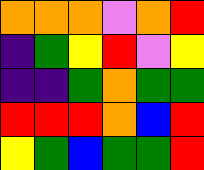[["orange", "orange", "orange", "violet", "orange", "red"], ["indigo", "green", "yellow", "red", "violet", "yellow"], ["indigo", "indigo", "green", "orange", "green", "green"], ["red", "red", "red", "orange", "blue", "red"], ["yellow", "green", "blue", "green", "green", "red"]]